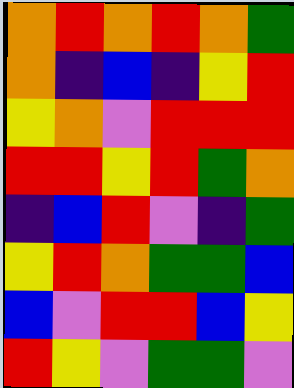[["orange", "red", "orange", "red", "orange", "green"], ["orange", "indigo", "blue", "indigo", "yellow", "red"], ["yellow", "orange", "violet", "red", "red", "red"], ["red", "red", "yellow", "red", "green", "orange"], ["indigo", "blue", "red", "violet", "indigo", "green"], ["yellow", "red", "orange", "green", "green", "blue"], ["blue", "violet", "red", "red", "blue", "yellow"], ["red", "yellow", "violet", "green", "green", "violet"]]